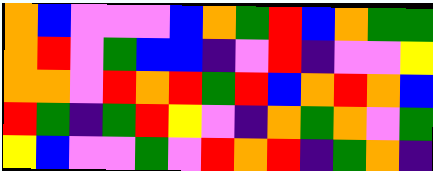[["orange", "blue", "violet", "violet", "violet", "blue", "orange", "green", "red", "blue", "orange", "green", "green"], ["orange", "red", "violet", "green", "blue", "blue", "indigo", "violet", "red", "indigo", "violet", "violet", "yellow"], ["orange", "orange", "violet", "red", "orange", "red", "green", "red", "blue", "orange", "red", "orange", "blue"], ["red", "green", "indigo", "green", "red", "yellow", "violet", "indigo", "orange", "green", "orange", "violet", "green"], ["yellow", "blue", "violet", "violet", "green", "violet", "red", "orange", "red", "indigo", "green", "orange", "indigo"]]